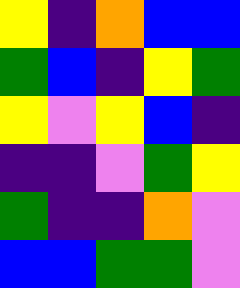[["yellow", "indigo", "orange", "blue", "blue"], ["green", "blue", "indigo", "yellow", "green"], ["yellow", "violet", "yellow", "blue", "indigo"], ["indigo", "indigo", "violet", "green", "yellow"], ["green", "indigo", "indigo", "orange", "violet"], ["blue", "blue", "green", "green", "violet"]]